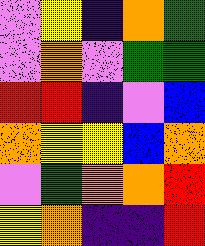[["violet", "yellow", "indigo", "orange", "green"], ["violet", "orange", "violet", "green", "green"], ["red", "red", "indigo", "violet", "blue"], ["orange", "yellow", "yellow", "blue", "orange"], ["violet", "green", "orange", "orange", "red"], ["yellow", "orange", "indigo", "indigo", "red"]]